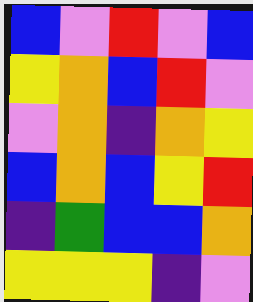[["blue", "violet", "red", "violet", "blue"], ["yellow", "orange", "blue", "red", "violet"], ["violet", "orange", "indigo", "orange", "yellow"], ["blue", "orange", "blue", "yellow", "red"], ["indigo", "green", "blue", "blue", "orange"], ["yellow", "yellow", "yellow", "indigo", "violet"]]